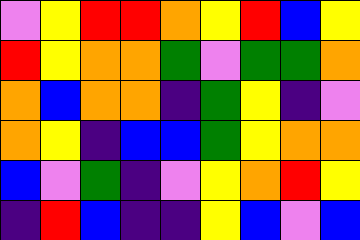[["violet", "yellow", "red", "red", "orange", "yellow", "red", "blue", "yellow"], ["red", "yellow", "orange", "orange", "green", "violet", "green", "green", "orange"], ["orange", "blue", "orange", "orange", "indigo", "green", "yellow", "indigo", "violet"], ["orange", "yellow", "indigo", "blue", "blue", "green", "yellow", "orange", "orange"], ["blue", "violet", "green", "indigo", "violet", "yellow", "orange", "red", "yellow"], ["indigo", "red", "blue", "indigo", "indigo", "yellow", "blue", "violet", "blue"]]